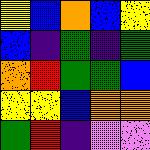[["yellow", "blue", "orange", "blue", "yellow"], ["blue", "indigo", "green", "indigo", "green"], ["orange", "red", "green", "green", "blue"], ["yellow", "yellow", "blue", "orange", "orange"], ["green", "red", "indigo", "violet", "violet"]]